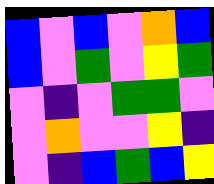[["blue", "violet", "blue", "violet", "orange", "blue"], ["blue", "violet", "green", "violet", "yellow", "green"], ["violet", "indigo", "violet", "green", "green", "violet"], ["violet", "orange", "violet", "violet", "yellow", "indigo"], ["violet", "indigo", "blue", "green", "blue", "yellow"]]